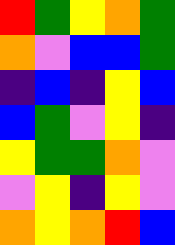[["red", "green", "yellow", "orange", "green"], ["orange", "violet", "blue", "blue", "green"], ["indigo", "blue", "indigo", "yellow", "blue"], ["blue", "green", "violet", "yellow", "indigo"], ["yellow", "green", "green", "orange", "violet"], ["violet", "yellow", "indigo", "yellow", "violet"], ["orange", "yellow", "orange", "red", "blue"]]